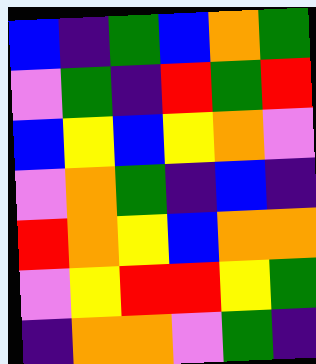[["blue", "indigo", "green", "blue", "orange", "green"], ["violet", "green", "indigo", "red", "green", "red"], ["blue", "yellow", "blue", "yellow", "orange", "violet"], ["violet", "orange", "green", "indigo", "blue", "indigo"], ["red", "orange", "yellow", "blue", "orange", "orange"], ["violet", "yellow", "red", "red", "yellow", "green"], ["indigo", "orange", "orange", "violet", "green", "indigo"]]